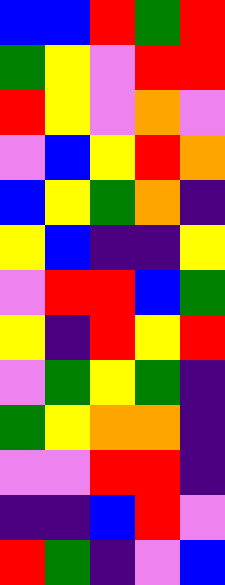[["blue", "blue", "red", "green", "red"], ["green", "yellow", "violet", "red", "red"], ["red", "yellow", "violet", "orange", "violet"], ["violet", "blue", "yellow", "red", "orange"], ["blue", "yellow", "green", "orange", "indigo"], ["yellow", "blue", "indigo", "indigo", "yellow"], ["violet", "red", "red", "blue", "green"], ["yellow", "indigo", "red", "yellow", "red"], ["violet", "green", "yellow", "green", "indigo"], ["green", "yellow", "orange", "orange", "indigo"], ["violet", "violet", "red", "red", "indigo"], ["indigo", "indigo", "blue", "red", "violet"], ["red", "green", "indigo", "violet", "blue"]]